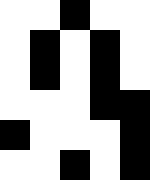[["white", "white", "black", "white", "white"], ["white", "black", "white", "black", "white"], ["white", "black", "white", "black", "white"], ["white", "white", "white", "black", "black"], ["black", "white", "white", "white", "black"], ["white", "white", "black", "white", "black"]]